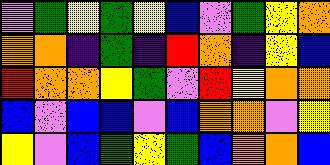[["violet", "green", "yellow", "green", "yellow", "blue", "violet", "green", "yellow", "orange"], ["orange", "orange", "indigo", "green", "indigo", "red", "orange", "indigo", "yellow", "blue"], ["red", "orange", "orange", "yellow", "green", "violet", "red", "yellow", "orange", "orange"], ["blue", "violet", "blue", "blue", "violet", "blue", "orange", "orange", "violet", "yellow"], ["yellow", "violet", "blue", "green", "yellow", "green", "blue", "orange", "orange", "blue"]]